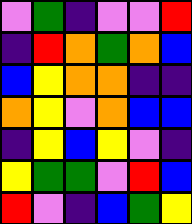[["violet", "green", "indigo", "violet", "violet", "red"], ["indigo", "red", "orange", "green", "orange", "blue"], ["blue", "yellow", "orange", "orange", "indigo", "indigo"], ["orange", "yellow", "violet", "orange", "blue", "blue"], ["indigo", "yellow", "blue", "yellow", "violet", "indigo"], ["yellow", "green", "green", "violet", "red", "blue"], ["red", "violet", "indigo", "blue", "green", "yellow"]]